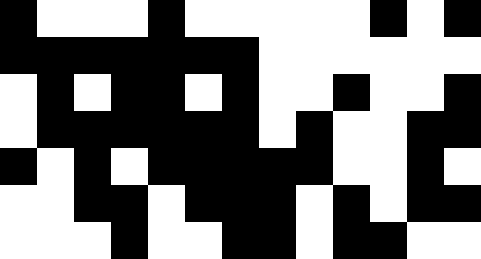[["black", "white", "white", "white", "black", "white", "white", "white", "white", "white", "black", "white", "black"], ["black", "black", "black", "black", "black", "black", "black", "white", "white", "white", "white", "white", "white"], ["white", "black", "white", "black", "black", "white", "black", "white", "white", "black", "white", "white", "black"], ["white", "black", "black", "black", "black", "black", "black", "white", "black", "white", "white", "black", "black"], ["black", "white", "black", "white", "black", "black", "black", "black", "black", "white", "white", "black", "white"], ["white", "white", "black", "black", "white", "black", "black", "black", "white", "black", "white", "black", "black"], ["white", "white", "white", "black", "white", "white", "black", "black", "white", "black", "black", "white", "white"]]